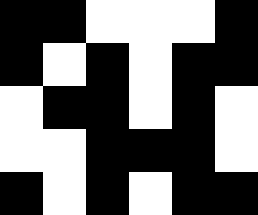[["black", "black", "white", "white", "white", "black"], ["black", "white", "black", "white", "black", "black"], ["white", "black", "black", "white", "black", "white"], ["white", "white", "black", "black", "black", "white"], ["black", "white", "black", "white", "black", "black"]]